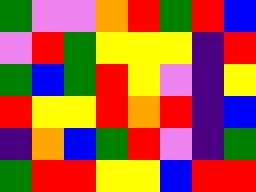[["green", "violet", "violet", "orange", "red", "green", "red", "blue"], ["violet", "red", "green", "yellow", "yellow", "yellow", "indigo", "red"], ["green", "blue", "green", "red", "yellow", "violet", "indigo", "yellow"], ["red", "yellow", "yellow", "red", "orange", "red", "indigo", "blue"], ["indigo", "orange", "blue", "green", "red", "violet", "indigo", "green"], ["green", "red", "red", "yellow", "yellow", "blue", "red", "red"]]